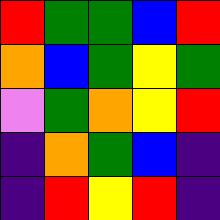[["red", "green", "green", "blue", "red"], ["orange", "blue", "green", "yellow", "green"], ["violet", "green", "orange", "yellow", "red"], ["indigo", "orange", "green", "blue", "indigo"], ["indigo", "red", "yellow", "red", "indigo"]]